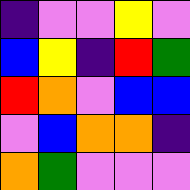[["indigo", "violet", "violet", "yellow", "violet"], ["blue", "yellow", "indigo", "red", "green"], ["red", "orange", "violet", "blue", "blue"], ["violet", "blue", "orange", "orange", "indigo"], ["orange", "green", "violet", "violet", "violet"]]